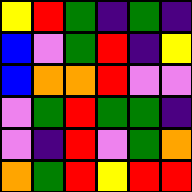[["yellow", "red", "green", "indigo", "green", "indigo"], ["blue", "violet", "green", "red", "indigo", "yellow"], ["blue", "orange", "orange", "red", "violet", "violet"], ["violet", "green", "red", "green", "green", "indigo"], ["violet", "indigo", "red", "violet", "green", "orange"], ["orange", "green", "red", "yellow", "red", "red"]]